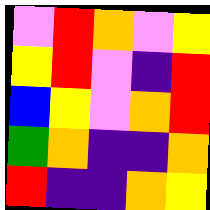[["violet", "red", "orange", "violet", "yellow"], ["yellow", "red", "violet", "indigo", "red"], ["blue", "yellow", "violet", "orange", "red"], ["green", "orange", "indigo", "indigo", "orange"], ["red", "indigo", "indigo", "orange", "yellow"]]